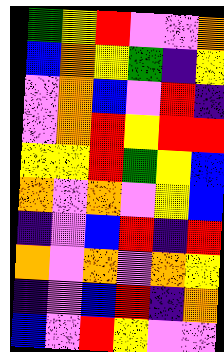[["green", "yellow", "red", "violet", "violet", "orange"], ["blue", "orange", "yellow", "green", "indigo", "yellow"], ["violet", "orange", "blue", "violet", "red", "indigo"], ["violet", "orange", "red", "yellow", "red", "red"], ["yellow", "yellow", "red", "green", "yellow", "blue"], ["orange", "violet", "orange", "violet", "yellow", "blue"], ["indigo", "violet", "blue", "red", "indigo", "red"], ["orange", "violet", "orange", "violet", "orange", "yellow"], ["indigo", "violet", "blue", "red", "indigo", "orange"], ["blue", "violet", "red", "yellow", "violet", "violet"]]